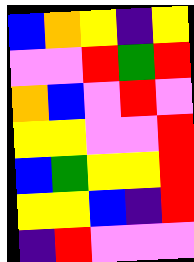[["blue", "orange", "yellow", "indigo", "yellow"], ["violet", "violet", "red", "green", "red"], ["orange", "blue", "violet", "red", "violet"], ["yellow", "yellow", "violet", "violet", "red"], ["blue", "green", "yellow", "yellow", "red"], ["yellow", "yellow", "blue", "indigo", "red"], ["indigo", "red", "violet", "violet", "violet"]]